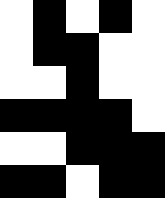[["white", "black", "white", "black", "white"], ["white", "black", "black", "white", "white"], ["white", "white", "black", "white", "white"], ["black", "black", "black", "black", "white"], ["white", "white", "black", "black", "black"], ["black", "black", "white", "black", "black"]]